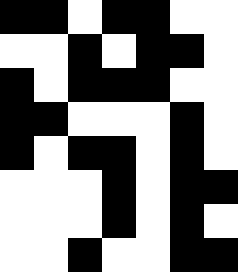[["black", "black", "white", "black", "black", "white", "white"], ["white", "white", "black", "white", "black", "black", "white"], ["black", "white", "black", "black", "black", "white", "white"], ["black", "black", "white", "white", "white", "black", "white"], ["black", "white", "black", "black", "white", "black", "white"], ["white", "white", "white", "black", "white", "black", "black"], ["white", "white", "white", "black", "white", "black", "white"], ["white", "white", "black", "white", "white", "black", "black"]]